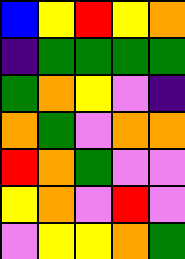[["blue", "yellow", "red", "yellow", "orange"], ["indigo", "green", "green", "green", "green"], ["green", "orange", "yellow", "violet", "indigo"], ["orange", "green", "violet", "orange", "orange"], ["red", "orange", "green", "violet", "violet"], ["yellow", "orange", "violet", "red", "violet"], ["violet", "yellow", "yellow", "orange", "green"]]